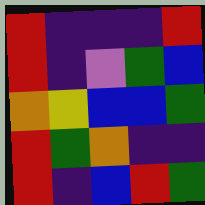[["red", "indigo", "indigo", "indigo", "red"], ["red", "indigo", "violet", "green", "blue"], ["orange", "yellow", "blue", "blue", "green"], ["red", "green", "orange", "indigo", "indigo"], ["red", "indigo", "blue", "red", "green"]]